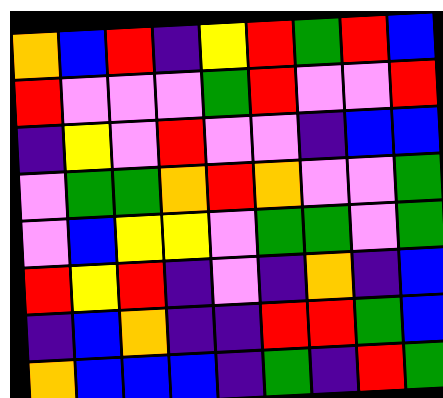[["orange", "blue", "red", "indigo", "yellow", "red", "green", "red", "blue"], ["red", "violet", "violet", "violet", "green", "red", "violet", "violet", "red"], ["indigo", "yellow", "violet", "red", "violet", "violet", "indigo", "blue", "blue"], ["violet", "green", "green", "orange", "red", "orange", "violet", "violet", "green"], ["violet", "blue", "yellow", "yellow", "violet", "green", "green", "violet", "green"], ["red", "yellow", "red", "indigo", "violet", "indigo", "orange", "indigo", "blue"], ["indigo", "blue", "orange", "indigo", "indigo", "red", "red", "green", "blue"], ["orange", "blue", "blue", "blue", "indigo", "green", "indigo", "red", "green"]]